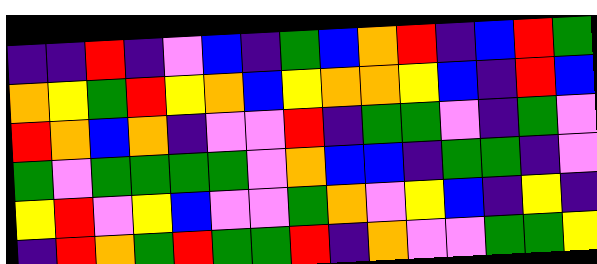[["indigo", "indigo", "red", "indigo", "violet", "blue", "indigo", "green", "blue", "orange", "red", "indigo", "blue", "red", "green"], ["orange", "yellow", "green", "red", "yellow", "orange", "blue", "yellow", "orange", "orange", "yellow", "blue", "indigo", "red", "blue"], ["red", "orange", "blue", "orange", "indigo", "violet", "violet", "red", "indigo", "green", "green", "violet", "indigo", "green", "violet"], ["green", "violet", "green", "green", "green", "green", "violet", "orange", "blue", "blue", "indigo", "green", "green", "indigo", "violet"], ["yellow", "red", "violet", "yellow", "blue", "violet", "violet", "green", "orange", "violet", "yellow", "blue", "indigo", "yellow", "indigo"], ["indigo", "red", "orange", "green", "red", "green", "green", "red", "indigo", "orange", "violet", "violet", "green", "green", "yellow"]]